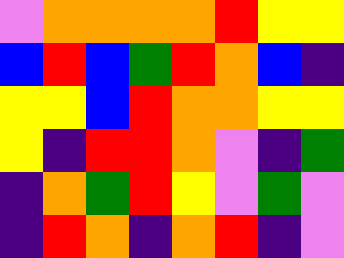[["violet", "orange", "orange", "orange", "orange", "red", "yellow", "yellow"], ["blue", "red", "blue", "green", "red", "orange", "blue", "indigo"], ["yellow", "yellow", "blue", "red", "orange", "orange", "yellow", "yellow"], ["yellow", "indigo", "red", "red", "orange", "violet", "indigo", "green"], ["indigo", "orange", "green", "red", "yellow", "violet", "green", "violet"], ["indigo", "red", "orange", "indigo", "orange", "red", "indigo", "violet"]]